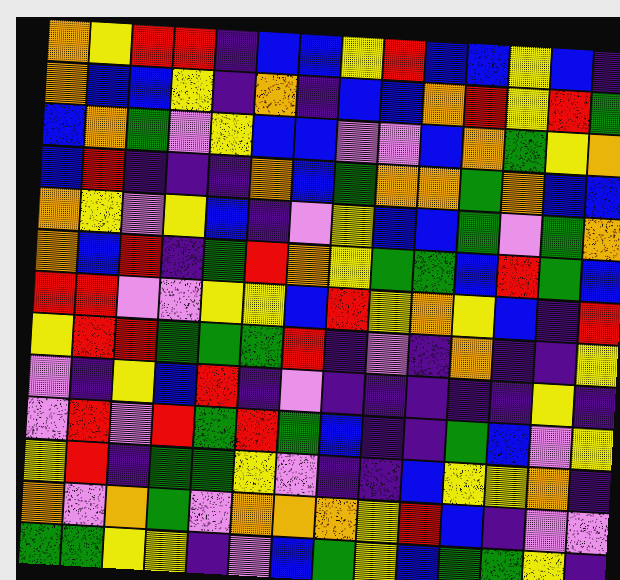[["orange", "yellow", "red", "red", "indigo", "blue", "blue", "yellow", "red", "blue", "blue", "yellow", "blue", "indigo"], ["orange", "blue", "blue", "yellow", "indigo", "orange", "indigo", "blue", "blue", "orange", "red", "yellow", "red", "green"], ["blue", "orange", "green", "violet", "yellow", "blue", "blue", "violet", "violet", "blue", "orange", "green", "yellow", "orange"], ["blue", "red", "indigo", "indigo", "indigo", "orange", "blue", "green", "orange", "orange", "green", "orange", "blue", "blue"], ["orange", "yellow", "violet", "yellow", "blue", "indigo", "violet", "yellow", "blue", "blue", "green", "violet", "green", "orange"], ["orange", "blue", "red", "indigo", "green", "red", "orange", "yellow", "green", "green", "blue", "red", "green", "blue"], ["red", "red", "violet", "violet", "yellow", "yellow", "blue", "red", "yellow", "orange", "yellow", "blue", "indigo", "red"], ["yellow", "red", "red", "green", "green", "green", "red", "indigo", "violet", "indigo", "orange", "indigo", "indigo", "yellow"], ["violet", "indigo", "yellow", "blue", "red", "indigo", "violet", "indigo", "indigo", "indigo", "indigo", "indigo", "yellow", "indigo"], ["violet", "red", "violet", "red", "green", "red", "green", "blue", "indigo", "indigo", "green", "blue", "violet", "yellow"], ["yellow", "red", "indigo", "green", "green", "yellow", "violet", "indigo", "indigo", "blue", "yellow", "yellow", "orange", "indigo"], ["orange", "violet", "orange", "green", "violet", "orange", "orange", "orange", "yellow", "red", "blue", "indigo", "violet", "violet"], ["green", "green", "yellow", "yellow", "indigo", "violet", "blue", "green", "yellow", "blue", "green", "green", "yellow", "indigo"]]